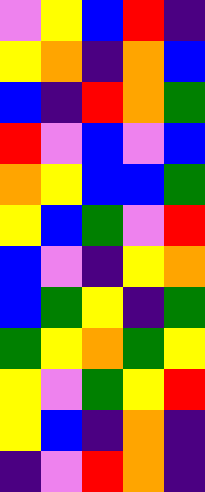[["violet", "yellow", "blue", "red", "indigo"], ["yellow", "orange", "indigo", "orange", "blue"], ["blue", "indigo", "red", "orange", "green"], ["red", "violet", "blue", "violet", "blue"], ["orange", "yellow", "blue", "blue", "green"], ["yellow", "blue", "green", "violet", "red"], ["blue", "violet", "indigo", "yellow", "orange"], ["blue", "green", "yellow", "indigo", "green"], ["green", "yellow", "orange", "green", "yellow"], ["yellow", "violet", "green", "yellow", "red"], ["yellow", "blue", "indigo", "orange", "indigo"], ["indigo", "violet", "red", "orange", "indigo"]]